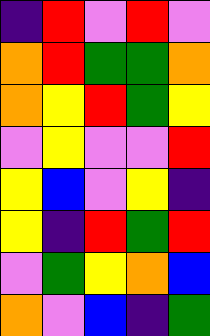[["indigo", "red", "violet", "red", "violet"], ["orange", "red", "green", "green", "orange"], ["orange", "yellow", "red", "green", "yellow"], ["violet", "yellow", "violet", "violet", "red"], ["yellow", "blue", "violet", "yellow", "indigo"], ["yellow", "indigo", "red", "green", "red"], ["violet", "green", "yellow", "orange", "blue"], ["orange", "violet", "blue", "indigo", "green"]]